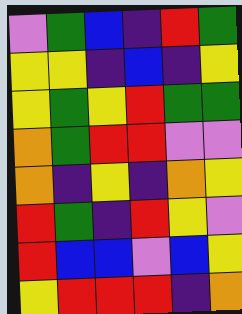[["violet", "green", "blue", "indigo", "red", "green"], ["yellow", "yellow", "indigo", "blue", "indigo", "yellow"], ["yellow", "green", "yellow", "red", "green", "green"], ["orange", "green", "red", "red", "violet", "violet"], ["orange", "indigo", "yellow", "indigo", "orange", "yellow"], ["red", "green", "indigo", "red", "yellow", "violet"], ["red", "blue", "blue", "violet", "blue", "yellow"], ["yellow", "red", "red", "red", "indigo", "orange"]]